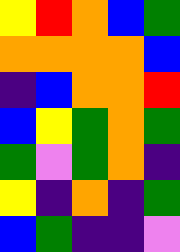[["yellow", "red", "orange", "blue", "green"], ["orange", "orange", "orange", "orange", "blue"], ["indigo", "blue", "orange", "orange", "red"], ["blue", "yellow", "green", "orange", "green"], ["green", "violet", "green", "orange", "indigo"], ["yellow", "indigo", "orange", "indigo", "green"], ["blue", "green", "indigo", "indigo", "violet"]]